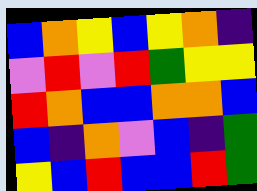[["blue", "orange", "yellow", "blue", "yellow", "orange", "indigo"], ["violet", "red", "violet", "red", "green", "yellow", "yellow"], ["red", "orange", "blue", "blue", "orange", "orange", "blue"], ["blue", "indigo", "orange", "violet", "blue", "indigo", "green"], ["yellow", "blue", "red", "blue", "blue", "red", "green"]]